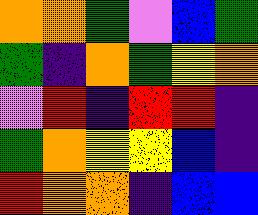[["orange", "orange", "green", "violet", "blue", "green"], ["green", "indigo", "orange", "green", "yellow", "orange"], ["violet", "red", "indigo", "red", "red", "indigo"], ["green", "orange", "yellow", "yellow", "blue", "indigo"], ["red", "orange", "orange", "indigo", "blue", "blue"]]